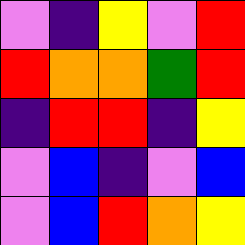[["violet", "indigo", "yellow", "violet", "red"], ["red", "orange", "orange", "green", "red"], ["indigo", "red", "red", "indigo", "yellow"], ["violet", "blue", "indigo", "violet", "blue"], ["violet", "blue", "red", "orange", "yellow"]]